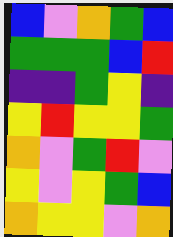[["blue", "violet", "orange", "green", "blue"], ["green", "green", "green", "blue", "red"], ["indigo", "indigo", "green", "yellow", "indigo"], ["yellow", "red", "yellow", "yellow", "green"], ["orange", "violet", "green", "red", "violet"], ["yellow", "violet", "yellow", "green", "blue"], ["orange", "yellow", "yellow", "violet", "orange"]]